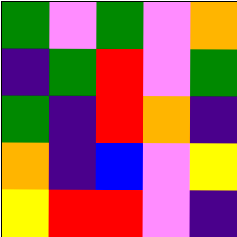[["green", "violet", "green", "violet", "orange"], ["indigo", "green", "red", "violet", "green"], ["green", "indigo", "red", "orange", "indigo"], ["orange", "indigo", "blue", "violet", "yellow"], ["yellow", "red", "red", "violet", "indigo"]]